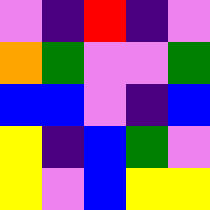[["violet", "indigo", "red", "indigo", "violet"], ["orange", "green", "violet", "violet", "green"], ["blue", "blue", "violet", "indigo", "blue"], ["yellow", "indigo", "blue", "green", "violet"], ["yellow", "violet", "blue", "yellow", "yellow"]]